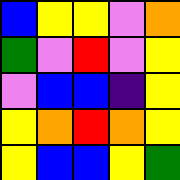[["blue", "yellow", "yellow", "violet", "orange"], ["green", "violet", "red", "violet", "yellow"], ["violet", "blue", "blue", "indigo", "yellow"], ["yellow", "orange", "red", "orange", "yellow"], ["yellow", "blue", "blue", "yellow", "green"]]